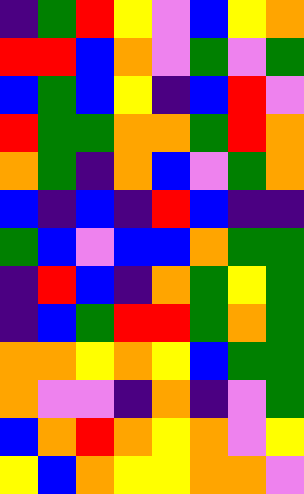[["indigo", "green", "red", "yellow", "violet", "blue", "yellow", "orange"], ["red", "red", "blue", "orange", "violet", "green", "violet", "green"], ["blue", "green", "blue", "yellow", "indigo", "blue", "red", "violet"], ["red", "green", "green", "orange", "orange", "green", "red", "orange"], ["orange", "green", "indigo", "orange", "blue", "violet", "green", "orange"], ["blue", "indigo", "blue", "indigo", "red", "blue", "indigo", "indigo"], ["green", "blue", "violet", "blue", "blue", "orange", "green", "green"], ["indigo", "red", "blue", "indigo", "orange", "green", "yellow", "green"], ["indigo", "blue", "green", "red", "red", "green", "orange", "green"], ["orange", "orange", "yellow", "orange", "yellow", "blue", "green", "green"], ["orange", "violet", "violet", "indigo", "orange", "indigo", "violet", "green"], ["blue", "orange", "red", "orange", "yellow", "orange", "violet", "yellow"], ["yellow", "blue", "orange", "yellow", "yellow", "orange", "orange", "violet"]]